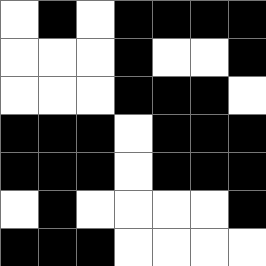[["white", "black", "white", "black", "black", "black", "black"], ["white", "white", "white", "black", "white", "white", "black"], ["white", "white", "white", "black", "black", "black", "white"], ["black", "black", "black", "white", "black", "black", "black"], ["black", "black", "black", "white", "black", "black", "black"], ["white", "black", "white", "white", "white", "white", "black"], ["black", "black", "black", "white", "white", "white", "white"]]